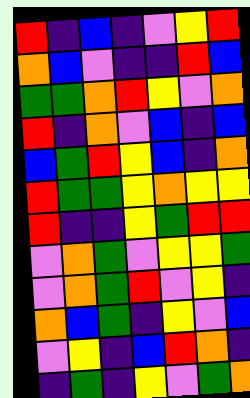[["red", "indigo", "blue", "indigo", "violet", "yellow", "red"], ["orange", "blue", "violet", "indigo", "indigo", "red", "blue"], ["green", "green", "orange", "red", "yellow", "violet", "orange"], ["red", "indigo", "orange", "violet", "blue", "indigo", "blue"], ["blue", "green", "red", "yellow", "blue", "indigo", "orange"], ["red", "green", "green", "yellow", "orange", "yellow", "yellow"], ["red", "indigo", "indigo", "yellow", "green", "red", "red"], ["violet", "orange", "green", "violet", "yellow", "yellow", "green"], ["violet", "orange", "green", "red", "violet", "yellow", "indigo"], ["orange", "blue", "green", "indigo", "yellow", "violet", "blue"], ["violet", "yellow", "indigo", "blue", "red", "orange", "indigo"], ["indigo", "green", "indigo", "yellow", "violet", "green", "orange"]]